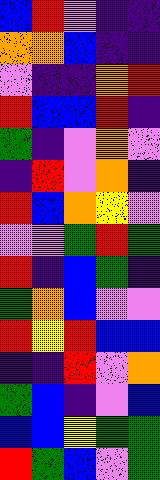[["blue", "red", "violet", "indigo", "indigo"], ["orange", "orange", "blue", "indigo", "indigo"], ["violet", "indigo", "indigo", "orange", "red"], ["red", "blue", "blue", "red", "indigo"], ["green", "indigo", "violet", "orange", "violet"], ["indigo", "red", "violet", "orange", "indigo"], ["red", "blue", "orange", "yellow", "violet"], ["violet", "violet", "green", "red", "green"], ["red", "indigo", "blue", "green", "indigo"], ["green", "orange", "blue", "violet", "violet"], ["red", "yellow", "red", "blue", "blue"], ["indigo", "indigo", "red", "violet", "orange"], ["green", "blue", "indigo", "violet", "blue"], ["blue", "blue", "yellow", "green", "green"], ["red", "green", "blue", "violet", "green"]]